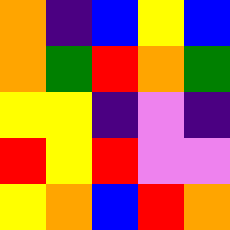[["orange", "indigo", "blue", "yellow", "blue"], ["orange", "green", "red", "orange", "green"], ["yellow", "yellow", "indigo", "violet", "indigo"], ["red", "yellow", "red", "violet", "violet"], ["yellow", "orange", "blue", "red", "orange"]]